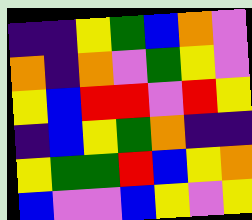[["indigo", "indigo", "yellow", "green", "blue", "orange", "violet"], ["orange", "indigo", "orange", "violet", "green", "yellow", "violet"], ["yellow", "blue", "red", "red", "violet", "red", "yellow"], ["indigo", "blue", "yellow", "green", "orange", "indigo", "indigo"], ["yellow", "green", "green", "red", "blue", "yellow", "orange"], ["blue", "violet", "violet", "blue", "yellow", "violet", "yellow"]]